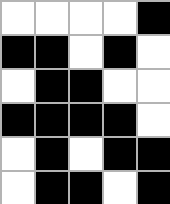[["white", "white", "white", "white", "black"], ["black", "black", "white", "black", "white"], ["white", "black", "black", "white", "white"], ["black", "black", "black", "black", "white"], ["white", "black", "white", "black", "black"], ["white", "black", "black", "white", "black"]]